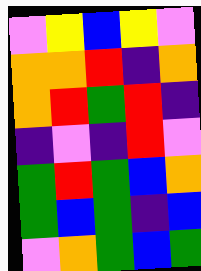[["violet", "yellow", "blue", "yellow", "violet"], ["orange", "orange", "red", "indigo", "orange"], ["orange", "red", "green", "red", "indigo"], ["indigo", "violet", "indigo", "red", "violet"], ["green", "red", "green", "blue", "orange"], ["green", "blue", "green", "indigo", "blue"], ["violet", "orange", "green", "blue", "green"]]